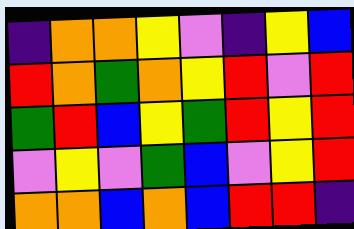[["indigo", "orange", "orange", "yellow", "violet", "indigo", "yellow", "blue"], ["red", "orange", "green", "orange", "yellow", "red", "violet", "red"], ["green", "red", "blue", "yellow", "green", "red", "yellow", "red"], ["violet", "yellow", "violet", "green", "blue", "violet", "yellow", "red"], ["orange", "orange", "blue", "orange", "blue", "red", "red", "indigo"]]